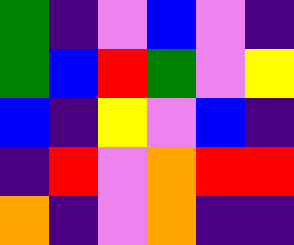[["green", "indigo", "violet", "blue", "violet", "indigo"], ["green", "blue", "red", "green", "violet", "yellow"], ["blue", "indigo", "yellow", "violet", "blue", "indigo"], ["indigo", "red", "violet", "orange", "red", "red"], ["orange", "indigo", "violet", "orange", "indigo", "indigo"]]